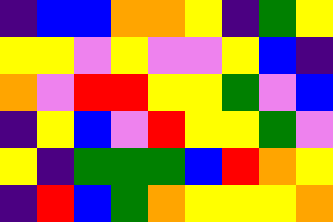[["indigo", "blue", "blue", "orange", "orange", "yellow", "indigo", "green", "yellow"], ["yellow", "yellow", "violet", "yellow", "violet", "violet", "yellow", "blue", "indigo"], ["orange", "violet", "red", "red", "yellow", "yellow", "green", "violet", "blue"], ["indigo", "yellow", "blue", "violet", "red", "yellow", "yellow", "green", "violet"], ["yellow", "indigo", "green", "green", "green", "blue", "red", "orange", "yellow"], ["indigo", "red", "blue", "green", "orange", "yellow", "yellow", "yellow", "orange"]]